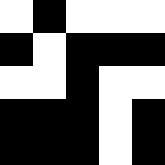[["white", "black", "white", "white", "white"], ["black", "white", "black", "black", "black"], ["white", "white", "black", "white", "white"], ["black", "black", "black", "white", "black"], ["black", "black", "black", "white", "black"]]